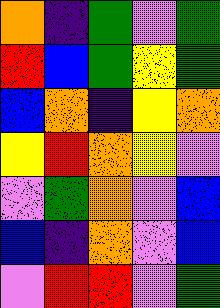[["orange", "indigo", "green", "violet", "green"], ["red", "blue", "green", "yellow", "green"], ["blue", "orange", "indigo", "yellow", "orange"], ["yellow", "red", "orange", "yellow", "violet"], ["violet", "green", "orange", "violet", "blue"], ["blue", "indigo", "orange", "violet", "blue"], ["violet", "red", "red", "violet", "green"]]